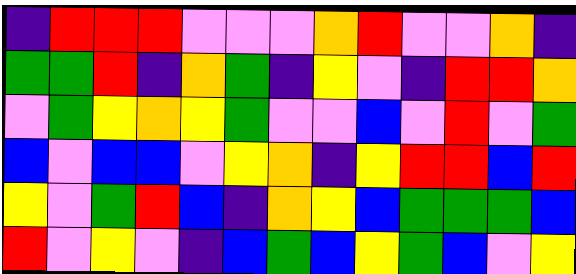[["indigo", "red", "red", "red", "violet", "violet", "violet", "orange", "red", "violet", "violet", "orange", "indigo"], ["green", "green", "red", "indigo", "orange", "green", "indigo", "yellow", "violet", "indigo", "red", "red", "orange"], ["violet", "green", "yellow", "orange", "yellow", "green", "violet", "violet", "blue", "violet", "red", "violet", "green"], ["blue", "violet", "blue", "blue", "violet", "yellow", "orange", "indigo", "yellow", "red", "red", "blue", "red"], ["yellow", "violet", "green", "red", "blue", "indigo", "orange", "yellow", "blue", "green", "green", "green", "blue"], ["red", "violet", "yellow", "violet", "indigo", "blue", "green", "blue", "yellow", "green", "blue", "violet", "yellow"]]